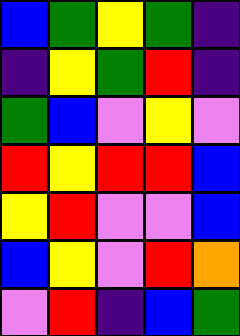[["blue", "green", "yellow", "green", "indigo"], ["indigo", "yellow", "green", "red", "indigo"], ["green", "blue", "violet", "yellow", "violet"], ["red", "yellow", "red", "red", "blue"], ["yellow", "red", "violet", "violet", "blue"], ["blue", "yellow", "violet", "red", "orange"], ["violet", "red", "indigo", "blue", "green"]]